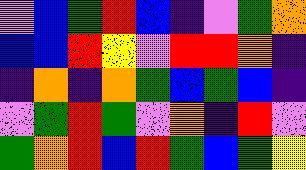[["violet", "blue", "green", "red", "blue", "indigo", "violet", "green", "orange"], ["blue", "blue", "red", "yellow", "violet", "red", "red", "orange", "indigo"], ["indigo", "orange", "indigo", "orange", "green", "blue", "green", "blue", "indigo"], ["violet", "green", "red", "green", "violet", "orange", "indigo", "red", "violet"], ["green", "orange", "red", "blue", "red", "green", "blue", "green", "yellow"]]